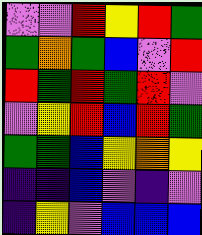[["violet", "violet", "red", "yellow", "red", "green"], ["green", "orange", "green", "blue", "violet", "red"], ["red", "green", "red", "green", "red", "violet"], ["violet", "yellow", "red", "blue", "red", "green"], ["green", "green", "blue", "yellow", "orange", "yellow"], ["indigo", "indigo", "blue", "violet", "indigo", "violet"], ["indigo", "yellow", "violet", "blue", "blue", "blue"]]